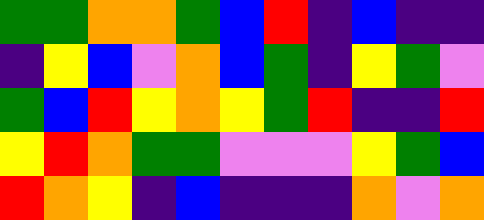[["green", "green", "orange", "orange", "green", "blue", "red", "indigo", "blue", "indigo", "indigo"], ["indigo", "yellow", "blue", "violet", "orange", "blue", "green", "indigo", "yellow", "green", "violet"], ["green", "blue", "red", "yellow", "orange", "yellow", "green", "red", "indigo", "indigo", "red"], ["yellow", "red", "orange", "green", "green", "violet", "violet", "violet", "yellow", "green", "blue"], ["red", "orange", "yellow", "indigo", "blue", "indigo", "indigo", "indigo", "orange", "violet", "orange"]]